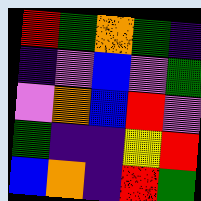[["red", "green", "orange", "green", "indigo"], ["indigo", "violet", "blue", "violet", "green"], ["violet", "orange", "blue", "red", "violet"], ["green", "indigo", "indigo", "yellow", "red"], ["blue", "orange", "indigo", "red", "green"]]